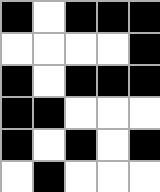[["black", "white", "black", "black", "black"], ["white", "white", "white", "white", "black"], ["black", "white", "black", "black", "black"], ["black", "black", "white", "white", "white"], ["black", "white", "black", "white", "black"], ["white", "black", "white", "white", "white"]]